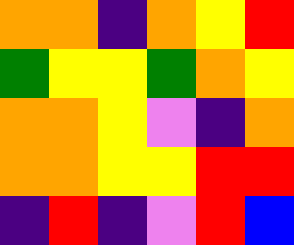[["orange", "orange", "indigo", "orange", "yellow", "red"], ["green", "yellow", "yellow", "green", "orange", "yellow"], ["orange", "orange", "yellow", "violet", "indigo", "orange"], ["orange", "orange", "yellow", "yellow", "red", "red"], ["indigo", "red", "indigo", "violet", "red", "blue"]]